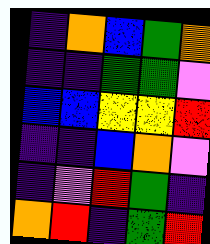[["indigo", "orange", "blue", "green", "orange"], ["indigo", "indigo", "green", "green", "violet"], ["blue", "blue", "yellow", "yellow", "red"], ["indigo", "indigo", "blue", "orange", "violet"], ["indigo", "violet", "red", "green", "indigo"], ["orange", "red", "indigo", "green", "red"]]